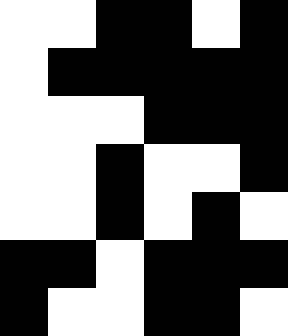[["white", "white", "black", "black", "white", "black"], ["white", "black", "black", "black", "black", "black"], ["white", "white", "white", "black", "black", "black"], ["white", "white", "black", "white", "white", "black"], ["white", "white", "black", "white", "black", "white"], ["black", "black", "white", "black", "black", "black"], ["black", "white", "white", "black", "black", "white"]]